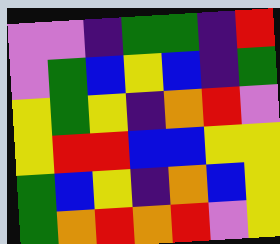[["violet", "violet", "indigo", "green", "green", "indigo", "red"], ["violet", "green", "blue", "yellow", "blue", "indigo", "green"], ["yellow", "green", "yellow", "indigo", "orange", "red", "violet"], ["yellow", "red", "red", "blue", "blue", "yellow", "yellow"], ["green", "blue", "yellow", "indigo", "orange", "blue", "yellow"], ["green", "orange", "red", "orange", "red", "violet", "yellow"]]